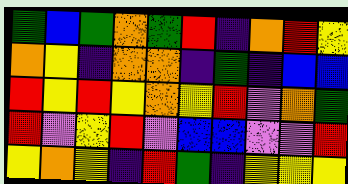[["green", "blue", "green", "orange", "green", "red", "indigo", "orange", "red", "yellow"], ["orange", "yellow", "indigo", "orange", "orange", "indigo", "green", "indigo", "blue", "blue"], ["red", "yellow", "red", "yellow", "orange", "yellow", "red", "violet", "orange", "green"], ["red", "violet", "yellow", "red", "violet", "blue", "blue", "violet", "violet", "red"], ["yellow", "orange", "yellow", "indigo", "red", "green", "indigo", "yellow", "yellow", "yellow"]]